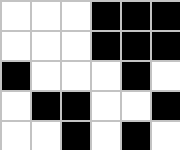[["white", "white", "white", "black", "black", "black"], ["white", "white", "white", "black", "black", "black"], ["black", "white", "white", "white", "black", "white"], ["white", "black", "black", "white", "white", "black"], ["white", "white", "black", "white", "black", "white"]]